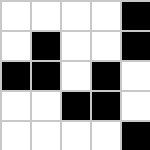[["white", "white", "white", "white", "black"], ["white", "black", "white", "white", "black"], ["black", "black", "white", "black", "white"], ["white", "white", "black", "black", "white"], ["white", "white", "white", "white", "black"]]